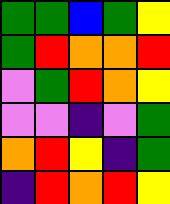[["green", "green", "blue", "green", "yellow"], ["green", "red", "orange", "orange", "red"], ["violet", "green", "red", "orange", "yellow"], ["violet", "violet", "indigo", "violet", "green"], ["orange", "red", "yellow", "indigo", "green"], ["indigo", "red", "orange", "red", "yellow"]]